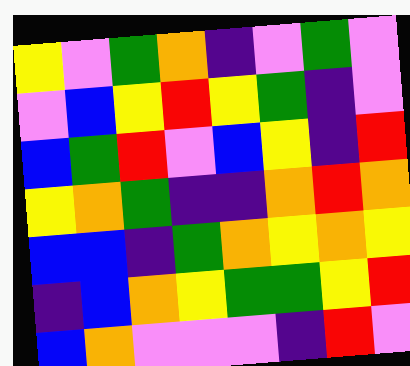[["yellow", "violet", "green", "orange", "indigo", "violet", "green", "violet"], ["violet", "blue", "yellow", "red", "yellow", "green", "indigo", "violet"], ["blue", "green", "red", "violet", "blue", "yellow", "indigo", "red"], ["yellow", "orange", "green", "indigo", "indigo", "orange", "red", "orange"], ["blue", "blue", "indigo", "green", "orange", "yellow", "orange", "yellow"], ["indigo", "blue", "orange", "yellow", "green", "green", "yellow", "red"], ["blue", "orange", "violet", "violet", "violet", "indigo", "red", "violet"]]